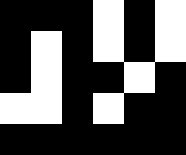[["black", "black", "black", "white", "black", "white"], ["black", "white", "black", "white", "black", "white"], ["black", "white", "black", "black", "white", "black"], ["white", "white", "black", "white", "black", "black"], ["black", "black", "black", "black", "black", "black"]]